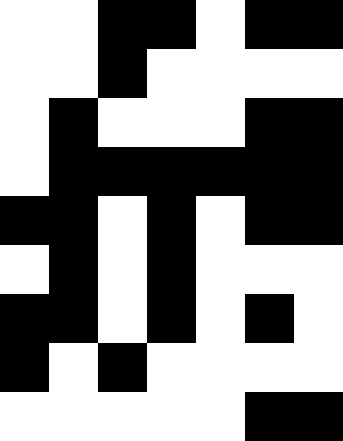[["white", "white", "black", "black", "white", "black", "black"], ["white", "white", "black", "white", "white", "white", "white"], ["white", "black", "white", "white", "white", "black", "black"], ["white", "black", "black", "black", "black", "black", "black"], ["black", "black", "white", "black", "white", "black", "black"], ["white", "black", "white", "black", "white", "white", "white"], ["black", "black", "white", "black", "white", "black", "white"], ["black", "white", "black", "white", "white", "white", "white"], ["white", "white", "white", "white", "white", "black", "black"]]